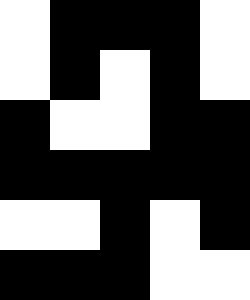[["white", "black", "black", "black", "white"], ["white", "black", "white", "black", "white"], ["black", "white", "white", "black", "black"], ["black", "black", "black", "black", "black"], ["white", "white", "black", "white", "black"], ["black", "black", "black", "white", "white"]]